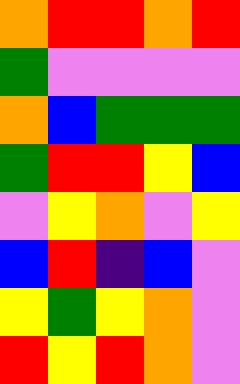[["orange", "red", "red", "orange", "red"], ["green", "violet", "violet", "violet", "violet"], ["orange", "blue", "green", "green", "green"], ["green", "red", "red", "yellow", "blue"], ["violet", "yellow", "orange", "violet", "yellow"], ["blue", "red", "indigo", "blue", "violet"], ["yellow", "green", "yellow", "orange", "violet"], ["red", "yellow", "red", "orange", "violet"]]